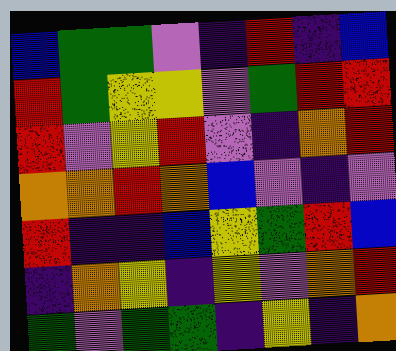[["blue", "green", "green", "violet", "indigo", "red", "indigo", "blue"], ["red", "green", "yellow", "yellow", "violet", "green", "red", "red"], ["red", "violet", "yellow", "red", "violet", "indigo", "orange", "red"], ["orange", "orange", "red", "orange", "blue", "violet", "indigo", "violet"], ["red", "indigo", "indigo", "blue", "yellow", "green", "red", "blue"], ["indigo", "orange", "yellow", "indigo", "yellow", "violet", "orange", "red"], ["green", "violet", "green", "green", "indigo", "yellow", "indigo", "orange"]]